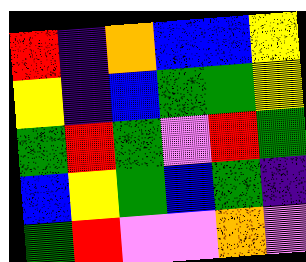[["red", "indigo", "orange", "blue", "blue", "yellow"], ["yellow", "indigo", "blue", "green", "green", "yellow"], ["green", "red", "green", "violet", "red", "green"], ["blue", "yellow", "green", "blue", "green", "indigo"], ["green", "red", "violet", "violet", "orange", "violet"]]